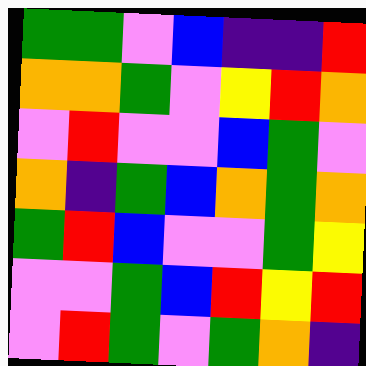[["green", "green", "violet", "blue", "indigo", "indigo", "red"], ["orange", "orange", "green", "violet", "yellow", "red", "orange"], ["violet", "red", "violet", "violet", "blue", "green", "violet"], ["orange", "indigo", "green", "blue", "orange", "green", "orange"], ["green", "red", "blue", "violet", "violet", "green", "yellow"], ["violet", "violet", "green", "blue", "red", "yellow", "red"], ["violet", "red", "green", "violet", "green", "orange", "indigo"]]